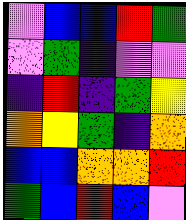[["violet", "blue", "blue", "red", "green"], ["violet", "green", "indigo", "violet", "violet"], ["indigo", "red", "indigo", "green", "yellow"], ["orange", "yellow", "green", "indigo", "orange"], ["blue", "blue", "orange", "orange", "red"], ["green", "blue", "red", "blue", "violet"]]